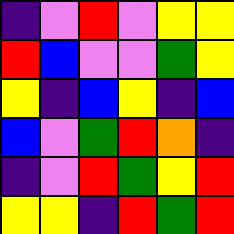[["indigo", "violet", "red", "violet", "yellow", "yellow"], ["red", "blue", "violet", "violet", "green", "yellow"], ["yellow", "indigo", "blue", "yellow", "indigo", "blue"], ["blue", "violet", "green", "red", "orange", "indigo"], ["indigo", "violet", "red", "green", "yellow", "red"], ["yellow", "yellow", "indigo", "red", "green", "red"]]